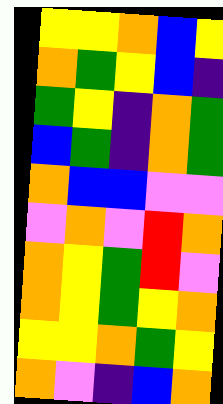[["yellow", "yellow", "orange", "blue", "yellow"], ["orange", "green", "yellow", "blue", "indigo"], ["green", "yellow", "indigo", "orange", "green"], ["blue", "green", "indigo", "orange", "green"], ["orange", "blue", "blue", "violet", "violet"], ["violet", "orange", "violet", "red", "orange"], ["orange", "yellow", "green", "red", "violet"], ["orange", "yellow", "green", "yellow", "orange"], ["yellow", "yellow", "orange", "green", "yellow"], ["orange", "violet", "indigo", "blue", "orange"]]